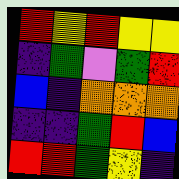[["red", "yellow", "red", "yellow", "yellow"], ["indigo", "green", "violet", "green", "red"], ["blue", "indigo", "orange", "orange", "orange"], ["indigo", "indigo", "green", "red", "blue"], ["red", "red", "green", "yellow", "indigo"]]